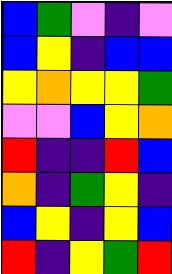[["blue", "green", "violet", "indigo", "violet"], ["blue", "yellow", "indigo", "blue", "blue"], ["yellow", "orange", "yellow", "yellow", "green"], ["violet", "violet", "blue", "yellow", "orange"], ["red", "indigo", "indigo", "red", "blue"], ["orange", "indigo", "green", "yellow", "indigo"], ["blue", "yellow", "indigo", "yellow", "blue"], ["red", "indigo", "yellow", "green", "red"]]